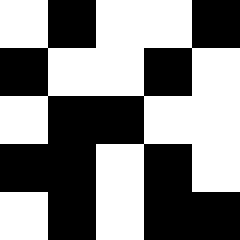[["white", "black", "white", "white", "black"], ["black", "white", "white", "black", "white"], ["white", "black", "black", "white", "white"], ["black", "black", "white", "black", "white"], ["white", "black", "white", "black", "black"]]